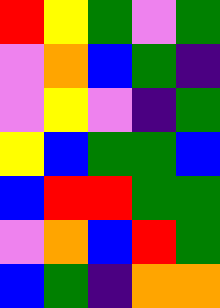[["red", "yellow", "green", "violet", "green"], ["violet", "orange", "blue", "green", "indigo"], ["violet", "yellow", "violet", "indigo", "green"], ["yellow", "blue", "green", "green", "blue"], ["blue", "red", "red", "green", "green"], ["violet", "orange", "blue", "red", "green"], ["blue", "green", "indigo", "orange", "orange"]]